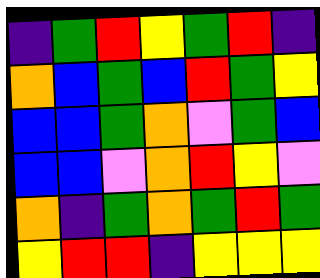[["indigo", "green", "red", "yellow", "green", "red", "indigo"], ["orange", "blue", "green", "blue", "red", "green", "yellow"], ["blue", "blue", "green", "orange", "violet", "green", "blue"], ["blue", "blue", "violet", "orange", "red", "yellow", "violet"], ["orange", "indigo", "green", "orange", "green", "red", "green"], ["yellow", "red", "red", "indigo", "yellow", "yellow", "yellow"]]